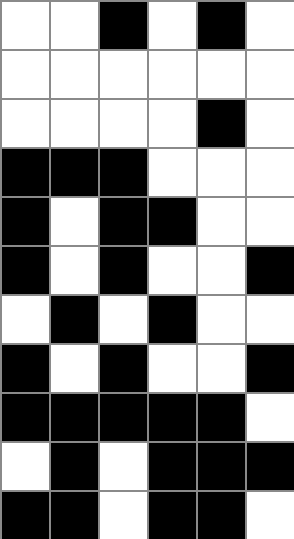[["white", "white", "black", "white", "black", "white"], ["white", "white", "white", "white", "white", "white"], ["white", "white", "white", "white", "black", "white"], ["black", "black", "black", "white", "white", "white"], ["black", "white", "black", "black", "white", "white"], ["black", "white", "black", "white", "white", "black"], ["white", "black", "white", "black", "white", "white"], ["black", "white", "black", "white", "white", "black"], ["black", "black", "black", "black", "black", "white"], ["white", "black", "white", "black", "black", "black"], ["black", "black", "white", "black", "black", "white"]]